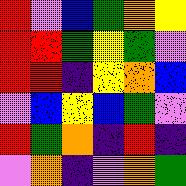[["red", "violet", "blue", "green", "orange", "yellow"], ["red", "red", "green", "yellow", "green", "violet"], ["red", "red", "indigo", "yellow", "orange", "blue"], ["violet", "blue", "yellow", "blue", "green", "violet"], ["red", "green", "orange", "indigo", "red", "indigo"], ["violet", "orange", "indigo", "violet", "orange", "green"]]